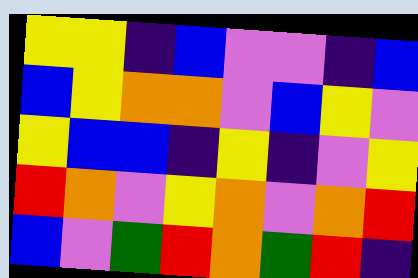[["yellow", "yellow", "indigo", "blue", "violet", "violet", "indigo", "blue"], ["blue", "yellow", "orange", "orange", "violet", "blue", "yellow", "violet"], ["yellow", "blue", "blue", "indigo", "yellow", "indigo", "violet", "yellow"], ["red", "orange", "violet", "yellow", "orange", "violet", "orange", "red"], ["blue", "violet", "green", "red", "orange", "green", "red", "indigo"]]